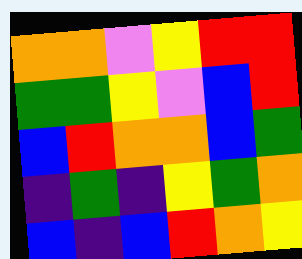[["orange", "orange", "violet", "yellow", "red", "red"], ["green", "green", "yellow", "violet", "blue", "red"], ["blue", "red", "orange", "orange", "blue", "green"], ["indigo", "green", "indigo", "yellow", "green", "orange"], ["blue", "indigo", "blue", "red", "orange", "yellow"]]